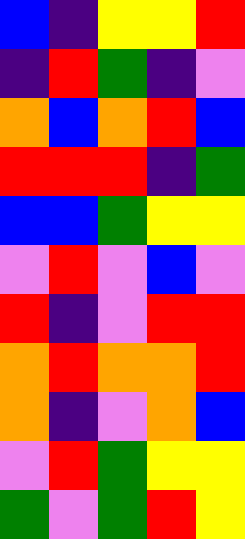[["blue", "indigo", "yellow", "yellow", "red"], ["indigo", "red", "green", "indigo", "violet"], ["orange", "blue", "orange", "red", "blue"], ["red", "red", "red", "indigo", "green"], ["blue", "blue", "green", "yellow", "yellow"], ["violet", "red", "violet", "blue", "violet"], ["red", "indigo", "violet", "red", "red"], ["orange", "red", "orange", "orange", "red"], ["orange", "indigo", "violet", "orange", "blue"], ["violet", "red", "green", "yellow", "yellow"], ["green", "violet", "green", "red", "yellow"]]